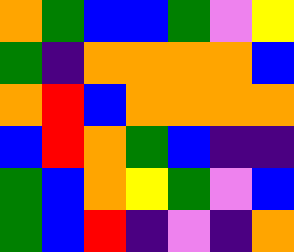[["orange", "green", "blue", "blue", "green", "violet", "yellow"], ["green", "indigo", "orange", "orange", "orange", "orange", "blue"], ["orange", "red", "blue", "orange", "orange", "orange", "orange"], ["blue", "red", "orange", "green", "blue", "indigo", "indigo"], ["green", "blue", "orange", "yellow", "green", "violet", "blue"], ["green", "blue", "red", "indigo", "violet", "indigo", "orange"]]